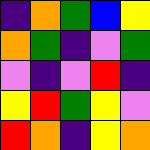[["indigo", "orange", "green", "blue", "yellow"], ["orange", "green", "indigo", "violet", "green"], ["violet", "indigo", "violet", "red", "indigo"], ["yellow", "red", "green", "yellow", "violet"], ["red", "orange", "indigo", "yellow", "orange"]]